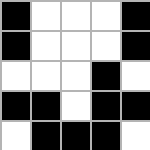[["black", "white", "white", "white", "black"], ["black", "white", "white", "white", "black"], ["white", "white", "white", "black", "white"], ["black", "black", "white", "black", "black"], ["white", "black", "black", "black", "white"]]